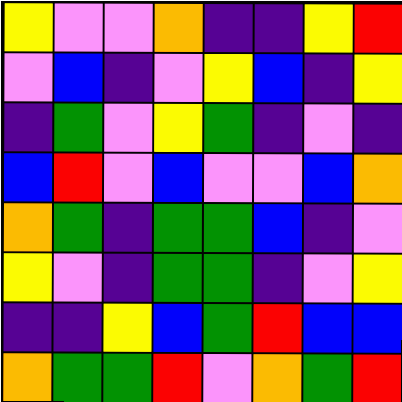[["yellow", "violet", "violet", "orange", "indigo", "indigo", "yellow", "red"], ["violet", "blue", "indigo", "violet", "yellow", "blue", "indigo", "yellow"], ["indigo", "green", "violet", "yellow", "green", "indigo", "violet", "indigo"], ["blue", "red", "violet", "blue", "violet", "violet", "blue", "orange"], ["orange", "green", "indigo", "green", "green", "blue", "indigo", "violet"], ["yellow", "violet", "indigo", "green", "green", "indigo", "violet", "yellow"], ["indigo", "indigo", "yellow", "blue", "green", "red", "blue", "blue"], ["orange", "green", "green", "red", "violet", "orange", "green", "red"]]